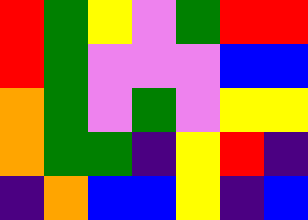[["red", "green", "yellow", "violet", "green", "red", "red"], ["red", "green", "violet", "violet", "violet", "blue", "blue"], ["orange", "green", "violet", "green", "violet", "yellow", "yellow"], ["orange", "green", "green", "indigo", "yellow", "red", "indigo"], ["indigo", "orange", "blue", "blue", "yellow", "indigo", "blue"]]